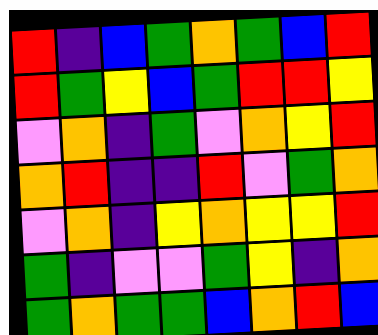[["red", "indigo", "blue", "green", "orange", "green", "blue", "red"], ["red", "green", "yellow", "blue", "green", "red", "red", "yellow"], ["violet", "orange", "indigo", "green", "violet", "orange", "yellow", "red"], ["orange", "red", "indigo", "indigo", "red", "violet", "green", "orange"], ["violet", "orange", "indigo", "yellow", "orange", "yellow", "yellow", "red"], ["green", "indigo", "violet", "violet", "green", "yellow", "indigo", "orange"], ["green", "orange", "green", "green", "blue", "orange", "red", "blue"]]